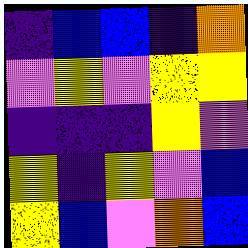[["indigo", "blue", "blue", "indigo", "orange"], ["violet", "yellow", "violet", "yellow", "yellow"], ["indigo", "indigo", "indigo", "yellow", "violet"], ["yellow", "indigo", "yellow", "violet", "blue"], ["yellow", "blue", "violet", "orange", "blue"]]